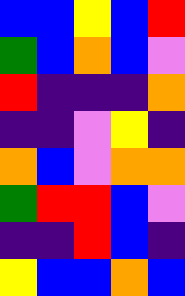[["blue", "blue", "yellow", "blue", "red"], ["green", "blue", "orange", "blue", "violet"], ["red", "indigo", "indigo", "indigo", "orange"], ["indigo", "indigo", "violet", "yellow", "indigo"], ["orange", "blue", "violet", "orange", "orange"], ["green", "red", "red", "blue", "violet"], ["indigo", "indigo", "red", "blue", "indigo"], ["yellow", "blue", "blue", "orange", "blue"]]